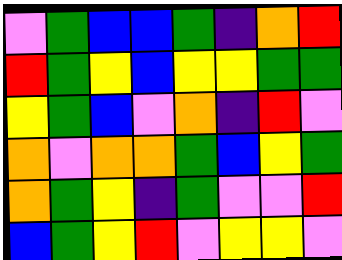[["violet", "green", "blue", "blue", "green", "indigo", "orange", "red"], ["red", "green", "yellow", "blue", "yellow", "yellow", "green", "green"], ["yellow", "green", "blue", "violet", "orange", "indigo", "red", "violet"], ["orange", "violet", "orange", "orange", "green", "blue", "yellow", "green"], ["orange", "green", "yellow", "indigo", "green", "violet", "violet", "red"], ["blue", "green", "yellow", "red", "violet", "yellow", "yellow", "violet"]]